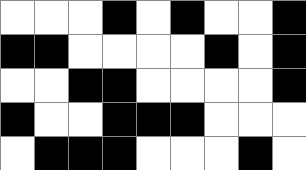[["white", "white", "white", "black", "white", "black", "white", "white", "black"], ["black", "black", "white", "white", "white", "white", "black", "white", "black"], ["white", "white", "black", "black", "white", "white", "white", "white", "black"], ["black", "white", "white", "black", "black", "black", "white", "white", "white"], ["white", "black", "black", "black", "white", "white", "white", "black", "white"]]